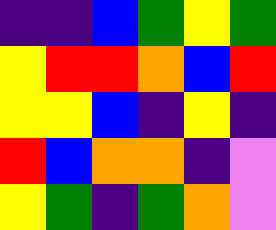[["indigo", "indigo", "blue", "green", "yellow", "green"], ["yellow", "red", "red", "orange", "blue", "red"], ["yellow", "yellow", "blue", "indigo", "yellow", "indigo"], ["red", "blue", "orange", "orange", "indigo", "violet"], ["yellow", "green", "indigo", "green", "orange", "violet"]]